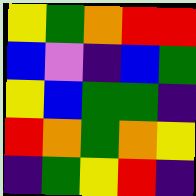[["yellow", "green", "orange", "red", "red"], ["blue", "violet", "indigo", "blue", "green"], ["yellow", "blue", "green", "green", "indigo"], ["red", "orange", "green", "orange", "yellow"], ["indigo", "green", "yellow", "red", "indigo"]]